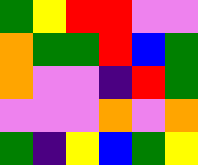[["green", "yellow", "red", "red", "violet", "violet"], ["orange", "green", "green", "red", "blue", "green"], ["orange", "violet", "violet", "indigo", "red", "green"], ["violet", "violet", "violet", "orange", "violet", "orange"], ["green", "indigo", "yellow", "blue", "green", "yellow"]]